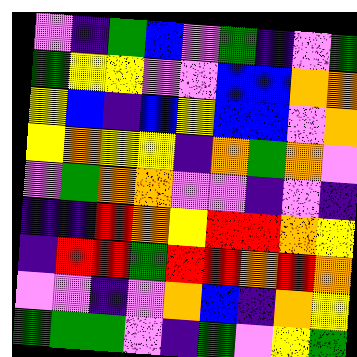[["violet", "indigo", "green", "blue", "violet", "green", "indigo", "violet", "green"], ["green", "yellow", "yellow", "violet", "violet", "blue", "blue", "orange", "orange"], ["yellow", "blue", "indigo", "blue", "yellow", "blue", "blue", "violet", "orange"], ["yellow", "orange", "yellow", "yellow", "indigo", "orange", "green", "orange", "violet"], ["violet", "green", "orange", "orange", "violet", "violet", "indigo", "violet", "indigo"], ["indigo", "indigo", "red", "orange", "yellow", "red", "red", "orange", "yellow"], ["indigo", "red", "red", "green", "red", "red", "orange", "red", "orange"], ["violet", "violet", "indigo", "violet", "orange", "blue", "indigo", "orange", "yellow"], ["green", "green", "green", "violet", "indigo", "green", "violet", "yellow", "green"]]